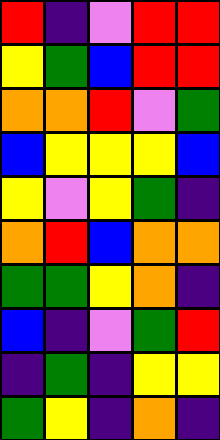[["red", "indigo", "violet", "red", "red"], ["yellow", "green", "blue", "red", "red"], ["orange", "orange", "red", "violet", "green"], ["blue", "yellow", "yellow", "yellow", "blue"], ["yellow", "violet", "yellow", "green", "indigo"], ["orange", "red", "blue", "orange", "orange"], ["green", "green", "yellow", "orange", "indigo"], ["blue", "indigo", "violet", "green", "red"], ["indigo", "green", "indigo", "yellow", "yellow"], ["green", "yellow", "indigo", "orange", "indigo"]]